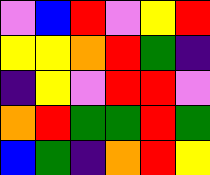[["violet", "blue", "red", "violet", "yellow", "red"], ["yellow", "yellow", "orange", "red", "green", "indigo"], ["indigo", "yellow", "violet", "red", "red", "violet"], ["orange", "red", "green", "green", "red", "green"], ["blue", "green", "indigo", "orange", "red", "yellow"]]